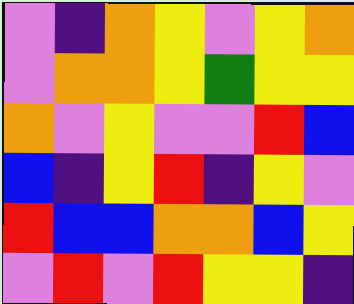[["violet", "indigo", "orange", "yellow", "violet", "yellow", "orange"], ["violet", "orange", "orange", "yellow", "green", "yellow", "yellow"], ["orange", "violet", "yellow", "violet", "violet", "red", "blue"], ["blue", "indigo", "yellow", "red", "indigo", "yellow", "violet"], ["red", "blue", "blue", "orange", "orange", "blue", "yellow"], ["violet", "red", "violet", "red", "yellow", "yellow", "indigo"]]